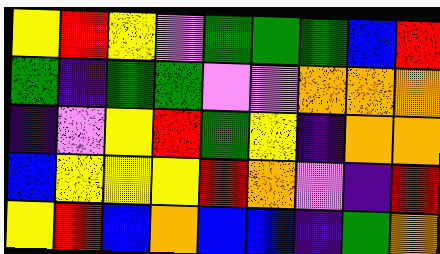[["yellow", "red", "yellow", "violet", "green", "green", "green", "blue", "red"], ["green", "indigo", "green", "green", "violet", "violet", "orange", "orange", "orange"], ["indigo", "violet", "yellow", "red", "green", "yellow", "indigo", "orange", "orange"], ["blue", "yellow", "yellow", "yellow", "red", "orange", "violet", "indigo", "red"], ["yellow", "red", "blue", "orange", "blue", "blue", "indigo", "green", "orange"]]